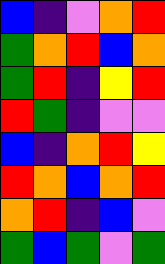[["blue", "indigo", "violet", "orange", "red"], ["green", "orange", "red", "blue", "orange"], ["green", "red", "indigo", "yellow", "red"], ["red", "green", "indigo", "violet", "violet"], ["blue", "indigo", "orange", "red", "yellow"], ["red", "orange", "blue", "orange", "red"], ["orange", "red", "indigo", "blue", "violet"], ["green", "blue", "green", "violet", "green"]]